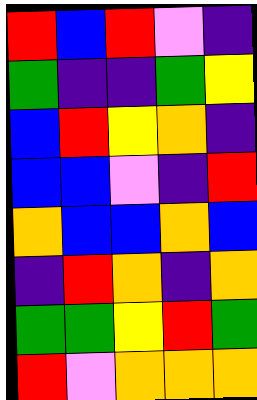[["red", "blue", "red", "violet", "indigo"], ["green", "indigo", "indigo", "green", "yellow"], ["blue", "red", "yellow", "orange", "indigo"], ["blue", "blue", "violet", "indigo", "red"], ["orange", "blue", "blue", "orange", "blue"], ["indigo", "red", "orange", "indigo", "orange"], ["green", "green", "yellow", "red", "green"], ["red", "violet", "orange", "orange", "orange"]]